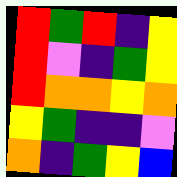[["red", "green", "red", "indigo", "yellow"], ["red", "violet", "indigo", "green", "yellow"], ["red", "orange", "orange", "yellow", "orange"], ["yellow", "green", "indigo", "indigo", "violet"], ["orange", "indigo", "green", "yellow", "blue"]]